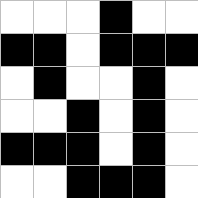[["white", "white", "white", "black", "white", "white"], ["black", "black", "white", "black", "black", "black"], ["white", "black", "white", "white", "black", "white"], ["white", "white", "black", "white", "black", "white"], ["black", "black", "black", "white", "black", "white"], ["white", "white", "black", "black", "black", "white"]]